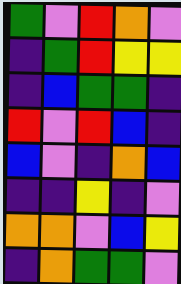[["green", "violet", "red", "orange", "violet"], ["indigo", "green", "red", "yellow", "yellow"], ["indigo", "blue", "green", "green", "indigo"], ["red", "violet", "red", "blue", "indigo"], ["blue", "violet", "indigo", "orange", "blue"], ["indigo", "indigo", "yellow", "indigo", "violet"], ["orange", "orange", "violet", "blue", "yellow"], ["indigo", "orange", "green", "green", "violet"]]